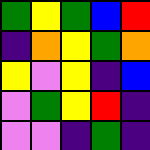[["green", "yellow", "green", "blue", "red"], ["indigo", "orange", "yellow", "green", "orange"], ["yellow", "violet", "yellow", "indigo", "blue"], ["violet", "green", "yellow", "red", "indigo"], ["violet", "violet", "indigo", "green", "indigo"]]